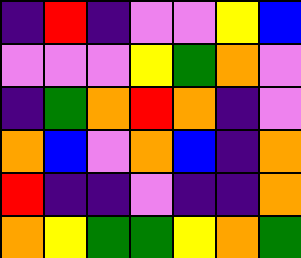[["indigo", "red", "indigo", "violet", "violet", "yellow", "blue"], ["violet", "violet", "violet", "yellow", "green", "orange", "violet"], ["indigo", "green", "orange", "red", "orange", "indigo", "violet"], ["orange", "blue", "violet", "orange", "blue", "indigo", "orange"], ["red", "indigo", "indigo", "violet", "indigo", "indigo", "orange"], ["orange", "yellow", "green", "green", "yellow", "orange", "green"]]